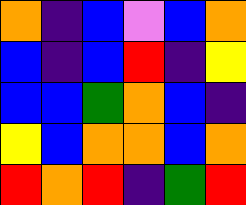[["orange", "indigo", "blue", "violet", "blue", "orange"], ["blue", "indigo", "blue", "red", "indigo", "yellow"], ["blue", "blue", "green", "orange", "blue", "indigo"], ["yellow", "blue", "orange", "orange", "blue", "orange"], ["red", "orange", "red", "indigo", "green", "red"]]